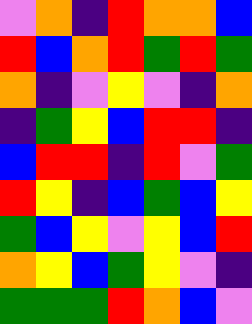[["violet", "orange", "indigo", "red", "orange", "orange", "blue"], ["red", "blue", "orange", "red", "green", "red", "green"], ["orange", "indigo", "violet", "yellow", "violet", "indigo", "orange"], ["indigo", "green", "yellow", "blue", "red", "red", "indigo"], ["blue", "red", "red", "indigo", "red", "violet", "green"], ["red", "yellow", "indigo", "blue", "green", "blue", "yellow"], ["green", "blue", "yellow", "violet", "yellow", "blue", "red"], ["orange", "yellow", "blue", "green", "yellow", "violet", "indigo"], ["green", "green", "green", "red", "orange", "blue", "violet"]]